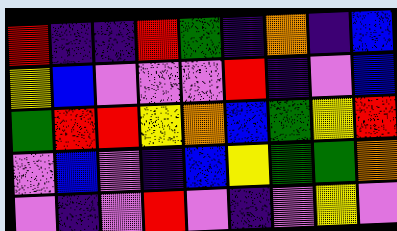[["red", "indigo", "indigo", "red", "green", "indigo", "orange", "indigo", "blue"], ["yellow", "blue", "violet", "violet", "violet", "red", "indigo", "violet", "blue"], ["green", "red", "red", "yellow", "orange", "blue", "green", "yellow", "red"], ["violet", "blue", "violet", "indigo", "blue", "yellow", "green", "green", "orange"], ["violet", "indigo", "violet", "red", "violet", "indigo", "violet", "yellow", "violet"]]